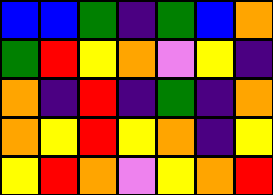[["blue", "blue", "green", "indigo", "green", "blue", "orange"], ["green", "red", "yellow", "orange", "violet", "yellow", "indigo"], ["orange", "indigo", "red", "indigo", "green", "indigo", "orange"], ["orange", "yellow", "red", "yellow", "orange", "indigo", "yellow"], ["yellow", "red", "orange", "violet", "yellow", "orange", "red"]]